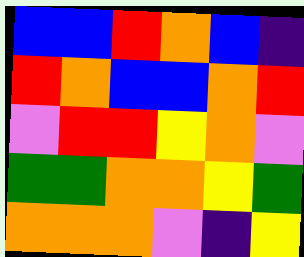[["blue", "blue", "red", "orange", "blue", "indigo"], ["red", "orange", "blue", "blue", "orange", "red"], ["violet", "red", "red", "yellow", "orange", "violet"], ["green", "green", "orange", "orange", "yellow", "green"], ["orange", "orange", "orange", "violet", "indigo", "yellow"]]